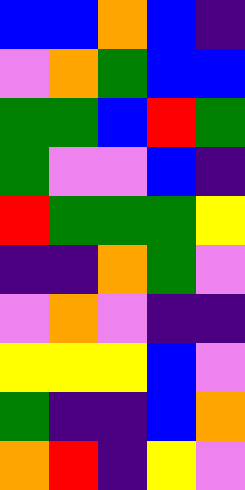[["blue", "blue", "orange", "blue", "indigo"], ["violet", "orange", "green", "blue", "blue"], ["green", "green", "blue", "red", "green"], ["green", "violet", "violet", "blue", "indigo"], ["red", "green", "green", "green", "yellow"], ["indigo", "indigo", "orange", "green", "violet"], ["violet", "orange", "violet", "indigo", "indigo"], ["yellow", "yellow", "yellow", "blue", "violet"], ["green", "indigo", "indigo", "blue", "orange"], ["orange", "red", "indigo", "yellow", "violet"]]